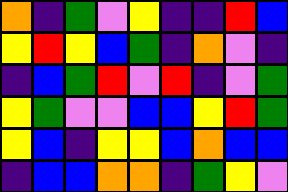[["orange", "indigo", "green", "violet", "yellow", "indigo", "indigo", "red", "blue"], ["yellow", "red", "yellow", "blue", "green", "indigo", "orange", "violet", "indigo"], ["indigo", "blue", "green", "red", "violet", "red", "indigo", "violet", "green"], ["yellow", "green", "violet", "violet", "blue", "blue", "yellow", "red", "green"], ["yellow", "blue", "indigo", "yellow", "yellow", "blue", "orange", "blue", "blue"], ["indigo", "blue", "blue", "orange", "orange", "indigo", "green", "yellow", "violet"]]